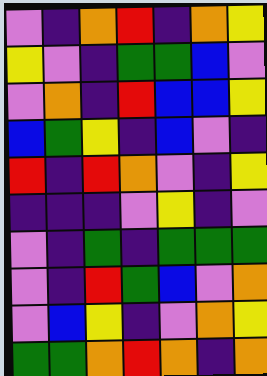[["violet", "indigo", "orange", "red", "indigo", "orange", "yellow"], ["yellow", "violet", "indigo", "green", "green", "blue", "violet"], ["violet", "orange", "indigo", "red", "blue", "blue", "yellow"], ["blue", "green", "yellow", "indigo", "blue", "violet", "indigo"], ["red", "indigo", "red", "orange", "violet", "indigo", "yellow"], ["indigo", "indigo", "indigo", "violet", "yellow", "indigo", "violet"], ["violet", "indigo", "green", "indigo", "green", "green", "green"], ["violet", "indigo", "red", "green", "blue", "violet", "orange"], ["violet", "blue", "yellow", "indigo", "violet", "orange", "yellow"], ["green", "green", "orange", "red", "orange", "indigo", "orange"]]